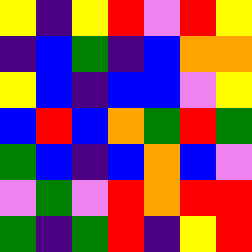[["yellow", "indigo", "yellow", "red", "violet", "red", "yellow"], ["indigo", "blue", "green", "indigo", "blue", "orange", "orange"], ["yellow", "blue", "indigo", "blue", "blue", "violet", "yellow"], ["blue", "red", "blue", "orange", "green", "red", "green"], ["green", "blue", "indigo", "blue", "orange", "blue", "violet"], ["violet", "green", "violet", "red", "orange", "red", "red"], ["green", "indigo", "green", "red", "indigo", "yellow", "red"]]